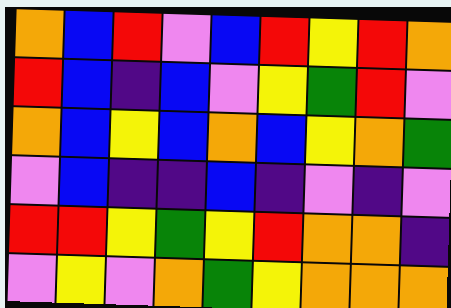[["orange", "blue", "red", "violet", "blue", "red", "yellow", "red", "orange"], ["red", "blue", "indigo", "blue", "violet", "yellow", "green", "red", "violet"], ["orange", "blue", "yellow", "blue", "orange", "blue", "yellow", "orange", "green"], ["violet", "blue", "indigo", "indigo", "blue", "indigo", "violet", "indigo", "violet"], ["red", "red", "yellow", "green", "yellow", "red", "orange", "orange", "indigo"], ["violet", "yellow", "violet", "orange", "green", "yellow", "orange", "orange", "orange"]]